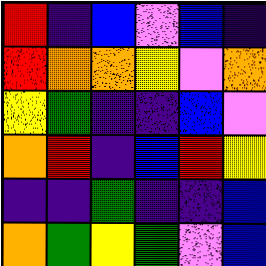[["red", "indigo", "blue", "violet", "blue", "indigo"], ["red", "orange", "orange", "yellow", "violet", "orange"], ["yellow", "green", "indigo", "indigo", "blue", "violet"], ["orange", "red", "indigo", "blue", "red", "yellow"], ["indigo", "indigo", "green", "indigo", "indigo", "blue"], ["orange", "green", "yellow", "green", "violet", "blue"]]